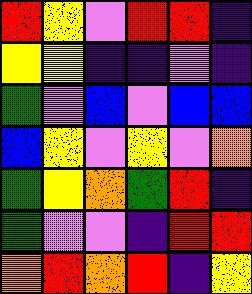[["red", "yellow", "violet", "red", "red", "indigo"], ["yellow", "yellow", "indigo", "indigo", "violet", "indigo"], ["green", "violet", "blue", "violet", "blue", "blue"], ["blue", "yellow", "violet", "yellow", "violet", "orange"], ["green", "yellow", "orange", "green", "red", "indigo"], ["green", "violet", "violet", "indigo", "red", "red"], ["orange", "red", "orange", "red", "indigo", "yellow"]]